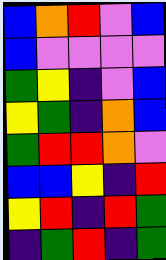[["blue", "orange", "red", "violet", "blue"], ["blue", "violet", "violet", "violet", "violet"], ["green", "yellow", "indigo", "violet", "blue"], ["yellow", "green", "indigo", "orange", "blue"], ["green", "red", "red", "orange", "violet"], ["blue", "blue", "yellow", "indigo", "red"], ["yellow", "red", "indigo", "red", "green"], ["indigo", "green", "red", "indigo", "green"]]